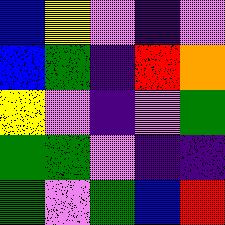[["blue", "yellow", "violet", "indigo", "violet"], ["blue", "green", "indigo", "red", "orange"], ["yellow", "violet", "indigo", "violet", "green"], ["green", "green", "violet", "indigo", "indigo"], ["green", "violet", "green", "blue", "red"]]